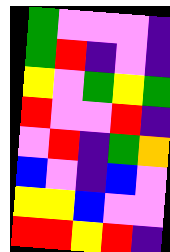[["green", "violet", "violet", "violet", "indigo"], ["green", "red", "indigo", "violet", "indigo"], ["yellow", "violet", "green", "yellow", "green"], ["red", "violet", "violet", "red", "indigo"], ["violet", "red", "indigo", "green", "orange"], ["blue", "violet", "indigo", "blue", "violet"], ["yellow", "yellow", "blue", "violet", "violet"], ["red", "red", "yellow", "red", "indigo"]]